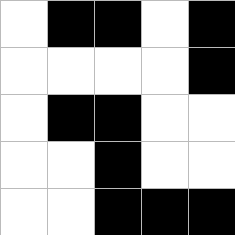[["white", "black", "black", "white", "black"], ["white", "white", "white", "white", "black"], ["white", "black", "black", "white", "white"], ["white", "white", "black", "white", "white"], ["white", "white", "black", "black", "black"]]